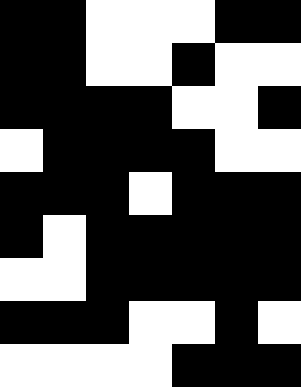[["black", "black", "white", "white", "white", "black", "black"], ["black", "black", "white", "white", "black", "white", "white"], ["black", "black", "black", "black", "white", "white", "black"], ["white", "black", "black", "black", "black", "white", "white"], ["black", "black", "black", "white", "black", "black", "black"], ["black", "white", "black", "black", "black", "black", "black"], ["white", "white", "black", "black", "black", "black", "black"], ["black", "black", "black", "white", "white", "black", "white"], ["white", "white", "white", "white", "black", "black", "black"]]